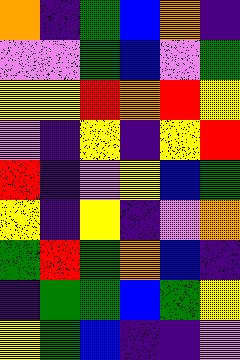[["orange", "indigo", "green", "blue", "orange", "indigo"], ["violet", "violet", "green", "blue", "violet", "green"], ["yellow", "yellow", "red", "orange", "red", "yellow"], ["violet", "indigo", "yellow", "indigo", "yellow", "red"], ["red", "indigo", "violet", "yellow", "blue", "green"], ["yellow", "indigo", "yellow", "indigo", "violet", "orange"], ["green", "red", "green", "orange", "blue", "indigo"], ["indigo", "green", "green", "blue", "green", "yellow"], ["yellow", "green", "blue", "indigo", "indigo", "violet"]]